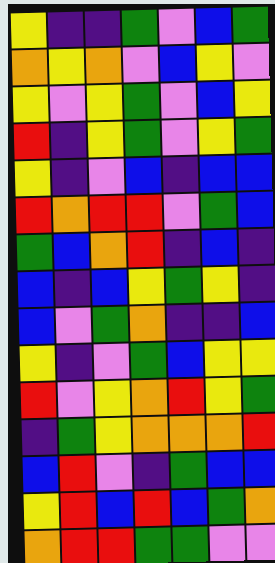[["yellow", "indigo", "indigo", "green", "violet", "blue", "green"], ["orange", "yellow", "orange", "violet", "blue", "yellow", "violet"], ["yellow", "violet", "yellow", "green", "violet", "blue", "yellow"], ["red", "indigo", "yellow", "green", "violet", "yellow", "green"], ["yellow", "indigo", "violet", "blue", "indigo", "blue", "blue"], ["red", "orange", "red", "red", "violet", "green", "blue"], ["green", "blue", "orange", "red", "indigo", "blue", "indigo"], ["blue", "indigo", "blue", "yellow", "green", "yellow", "indigo"], ["blue", "violet", "green", "orange", "indigo", "indigo", "blue"], ["yellow", "indigo", "violet", "green", "blue", "yellow", "yellow"], ["red", "violet", "yellow", "orange", "red", "yellow", "green"], ["indigo", "green", "yellow", "orange", "orange", "orange", "red"], ["blue", "red", "violet", "indigo", "green", "blue", "blue"], ["yellow", "red", "blue", "red", "blue", "green", "orange"], ["orange", "red", "red", "green", "green", "violet", "violet"]]